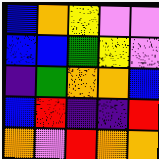[["blue", "orange", "yellow", "violet", "violet"], ["blue", "blue", "green", "yellow", "violet"], ["indigo", "green", "orange", "orange", "blue"], ["blue", "red", "indigo", "indigo", "red"], ["orange", "violet", "red", "orange", "orange"]]